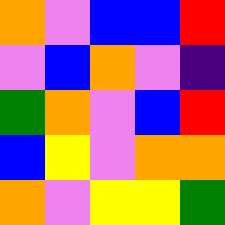[["orange", "violet", "blue", "blue", "red"], ["violet", "blue", "orange", "violet", "indigo"], ["green", "orange", "violet", "blue", "red"], ["blue", "yellow", "violet", "orange", "orange"], ["orange", "violet", "yellow", "yellow", "green"]]